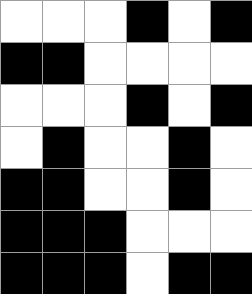[["white", "white", "white", "black", "white", "black"], ["black", "black", "white", "white", "white", "white"], ["white", "white", "white", "black", "white", "black"], ["white", "black", "white", "white", "black", "white"], ["black", "black", "white", "white", "black", "white"], ["black", "black", "black", "white", "white", "white"], ["black", "black", "black", "white", "black", "black"]]